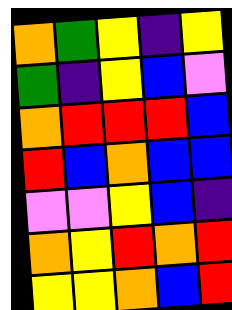[["orange", "green", "yellow", "indigo", "yellow"], ["green", "indigo", "yellow", "blue", "violet"], ["orange", "red", "red", "red", "blue"], ["red", "blue", "orange", "blue", "blue"], ["violet", "violet", "yellow", "blue", "indigo"], ["orange", "yellow", "red", "orange", "red"], ["yellow", "yellow", "orange", "blue", "red"]]